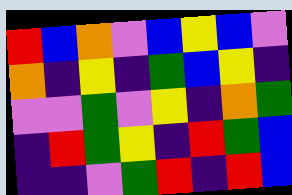[["red", "blue", "orange", "violet", "blue", "yellow", "blue", "violet"], ["orange", "indigo", "yellow", "indigo", "green", "blue", "yellow", "indigo"], ["violet", "violet", "green", "violet", "yellow", "indigo", "orange", "green"], ["indigo", "red", "green", "yellow", "indigo", "red", "green", "blue"], ["indigo", "indigo", "violet", "green", "red", "indigo", "red", "blue"]]